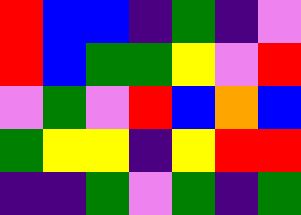[["red", "blue", "blue", "indigo", "green", "indigo", "violet"], ["red", "blue", "green", "green", "yellow", "violet", "red"], ["violet", "green", "violet", "red", "blue", "orange", "blue"], ["green", "yellow", "yellow", "indigo", "yellow", "red", "red"], ["indigo", "indigo", "green", "violet", "green", "indigo", "green"]]